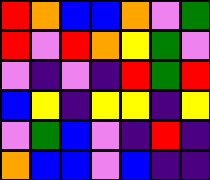[["red", "orange", "blue", "blue", "orange", "violet", "green"], ["red", "violet", "red", "orange", "yellow", "green", "violet"], ["violet", "indigo", "violet", "indigo", "red", "green", "red"], ["blue", "yellow", "indigo", "yellow", "yellow", "indigo", "yellow"], ["violet", "green", "blue", "violet", "indigo", "red", "indigo"], ["orange", "blue", "blue", "violet", "blue", "indigo", "indigo"]]